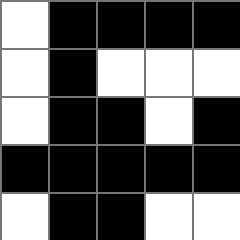[["white", "black", "black", "black", "black"], ["white", "black", "white", "white", "white"], ["white", "black", "black", "white", "black"], ["black", "black", "black", "black", "black"], ["white", "black", "black", "white", "white"]]